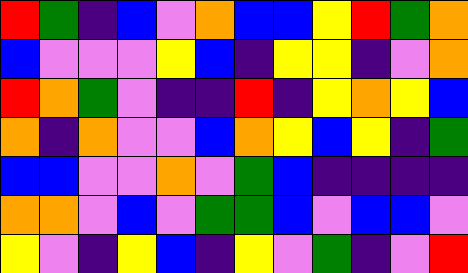[["red", "green", "indigo", "blue", "violet", "orange", "blue", "blue", "yellow", "red", "green", "orange"], ["blue", "violet", "violet", "violet", "yellow", "blue", "indigo", "yellow", "yellow", "indigo", "violet", "orange"], ["red", "orange", "green", "violet", "indigo", "indigo", "red", "indigo", "yellow", "orange", "yellow", "blue"], ["orange", "indigo", "orange", "violet", "violet", "blue", "orange", "yellow", "blue", "yellow", "indigo", "green"], ["blue", "blue", "violet", "violet", "orange", "violet", "green", "blue", "indigo", "indigo", "indigo", "indigo"], ["orange", "orange", "violet", "blue", "violet", "green", "green", "blue", "violet", "blue", "blue", "violet"], ["yellow", "violet", "indigo", "yellow", "blue", "indigo", "yellow", "violet", "green", "indigo", "violet", "red"]]